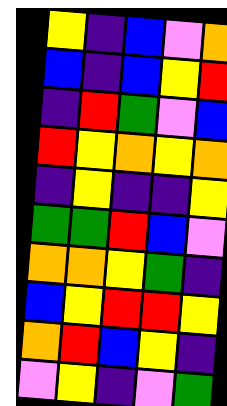[["yellow", "indigo", "blue", "violet", "orange"], ["blue", "indigo", "blue", "yellow", "red"], ["indigo", "red", "green", "violet", "blue"], ["red", "yellow", "orange", "yellow", "orange"], ["indigo", "yellow", "indigo", "indigo", "yellow"], ["green", "green", "red", "blue", "violet"], ["orange", "orange", "yellow", "green", "indigo"], ["blue", "yellow", "red", "red", "yellow"], ["orange", "red", "blue", "yellow", "indigo"], ["violet", "yellow", "indigo", "violet", "green"]]